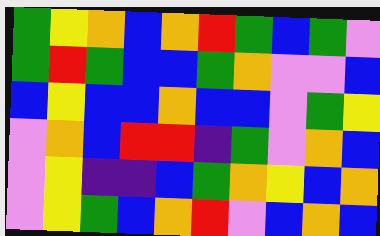[["green", "yellow", "orange", "blue", "orange", "red", "green", "blue", "green", "violet"], ["green", "red", "green", "blue", "blue", "green", "orange", "violet", "violet", "blue"], ["blue", "yellow", "blue", "blue", "orange", "blue", "blue", "violet", "green", "yellow"], ["violet", "orange", "blue", "red", "red", "indigo", "green", "violet", "orange", "blue"], ["violet", "yellow", "indigo", "indigo", "blue", "green", "orange", "yellow", "blue", "orange"], ["violet", "yellow", "green", "blue", "orange", "red", "violet", "blue", "orange", "blue"]]